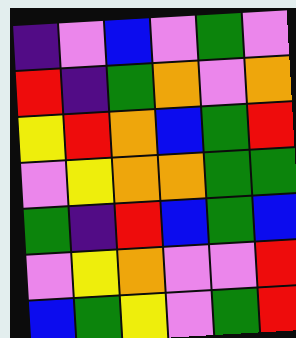[["indigo", "violet", "blue", "violet", "green", "violet"], ["red", "indigo", "green", "orange", "violet", "orange"], ["yellow", "red", "orange", "blue", "green", "red"], ["violet", "yellow", "orange", "orange", "green", "green"], ["green", "indigo", "red", "blue", "green", "blue"], ["violet", "yellow", "orange", "violet", "violet", "red"], ["blue", "green", "yellow", "violet", "green", "red"]]